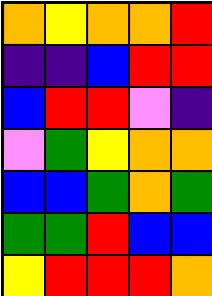[["orange", "yellow", "orange", "orange", "red"], ["indigo", "indigo", "blue", "red", "red"], ["blue", "red", "red", "violet", "indigo"], ["violet", "green", "yellow", "orange", "orange"], ["blue", "blue", "green", "orange", "green"], ["green", "green", "red", "blue", "blue"], ["yellow", "red", "red", "red", "orange"]]